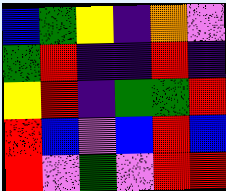[["blue", "green", "yellow", "indigo", "orange", "violet"], ["green", "red", "indigo", "indigo", "red", "indigo"], ["yellow", "red", "indigo", "green", "green", "red"], ["red", "blue", "violet", "blue", "red", "blue"], ["red", "violet", "green", "violet", "red", "red"]]